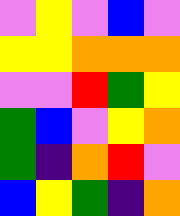[["violet", "yellow", "violet", "blue", "violet"], ["yellow", "yellow", "orange", "orange", "orange"], ["violet", "violet", "red", "green", "yellow"], ["green", "blue", "violet", "yellow", "orange"], ["green", "indigo", "orange", "red", "violet"], ["blue", "yellow", "green", "indigo", "orange"]]